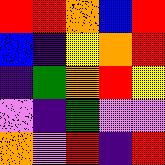[["red", "red", "orange", "blue", "red"], ["blue", "indigo", "yellow", "orange", "red"], ["indigo", "green", "orange", "red", "yellow"], ["violet", "indigo", "green", "violet", "violet"], ["orange", "violet", "red", "indigo", "red"]]